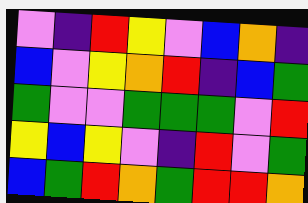[["violet", "indigo", "red", "yellow", "violet", "blue", "orange", "indigo"], ["blue", "violet", "yellow", "orange", "red", "indigo", "blue", "green"], ["green", "violet", "violet", "green", "green", "green", "violet", "red"], ["yellow", "blue", "yellow", "violet", "indigo", "red", "violet", "green"], ["blue", "green", "red", "orange", "green", "red", "red", "orange"]]